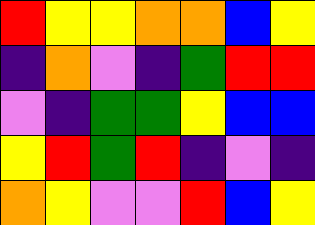[["red", "yellow", "yellow", "orange", "orange", "blue", "yellow"], ["indigo", "orange", "violet", "indigo", "green", "red", "red"], ["violet", "indigo", "green", "green", "yellow", "blue", "blue"], ["yellow", "red", "green", "red", "indigo", "violet", "indigo"], ["orange", "yellow", "violet", "violet", "red", "blue", "yellow"]]